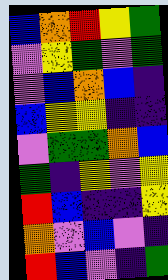[["blue", "orange", "red", "yellow", "green"], ["violet", "yellow", "green", "violet", "green"], ["violet", "blue", "orange", "blue", "indigo"], ["blue", "yellow", "yellow", "indigo", "indigo"], ["violet", "green", "green", "orange", "blue"], ["green", "indigo", "yellow", "violet", "yellow"], ["red", "blue", "indigo", "indigo", "yellow"], ["orange", "violet", "blue", "violet", "indigo"], ["red", "blue", "violet", "indigo", "green"]]